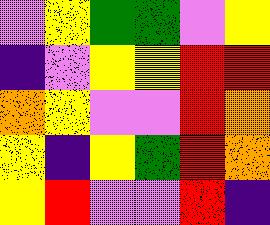[["violet", "yellow", "green", "green", "violet", "yellow"], ["indigo", "violet", "yellow", "yellow", "red", "red"], ["orange", "yellow", "violet", "violet", "red", "orange"], ["yellow", "indigo", "yellow", "green", "red", "orange"], ["yellow", "red", "violet", "violet", "red", "indigo"]]